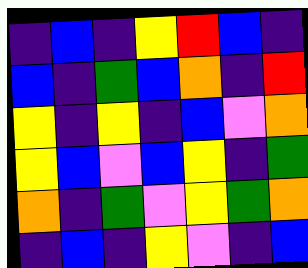[["indigo", "blue", "indigo", "yellow", "red", "blue", "indigo"], ["blue", "indigo", "green", "blue", "orange", "indigo", "red"], ["yellow", "indigo", "yellow", "indigo", "blue", "violet", "orange"], ["yellow", "blue", "violet", "blue", "yellow", "indigo", "green"], ["orange", "indigo", "green", "violet", "yellow", "green", "orange"], ["indigo", "blue", "indigo", "yellow", "violet", "indigo", "blue"]]